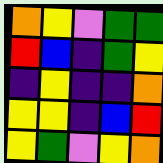[["orange", "yellow", "violet", "green", "green"], ["red", "blue", "indigo", "green", "yellow"], ["indigo", "yellow", "indigo", "indigo", "orange"], ["yellow", "yellow", "indigo", "blue", "red"], ["yellow", "green", "violet", "yellow", "orange"]]